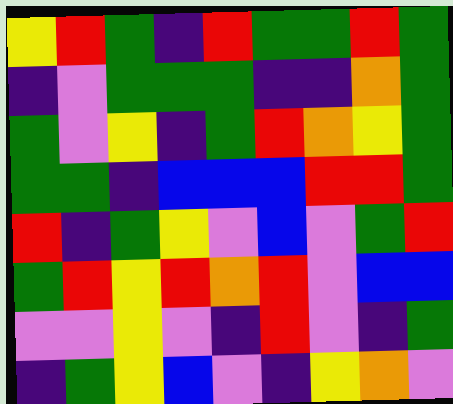[["yellow", "red", "green", "indigo", "red", "green", "green", "red", "green"], ["indigo", "violet", "green", "green", "green", "indigo", "indigo", "orange", "green"], ["green", "violet", "yellow", "indigo", "green", "red", "orange", "yellow", "green"], ["green", "green", "indigo", "blue", "blue", "blue", "red", "red", "green"], ["red", "indigo", "green", "yellow", "violet", "blue", "violet", "green", "red"], ["green", "red", "yellow", "red", "orange", "red", "violet", "blue", "blue"], ["violet", "violet", "yellow", "violet", "indigo", "red", "violet", "indigo", "green"], ["indigo", "green", "yellow", "blue", "violet", "indigo", "yellow", "orange", "violet"]]